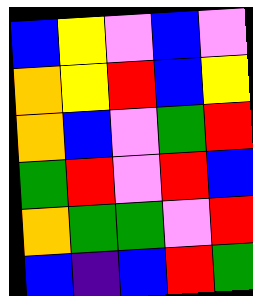[["blue", "yellow", "violet", "blue", "violet"], ["orange", "yellow", "red", "blue", "yellow"], ["orange", "blue", "violet", "green", "red"], ["green", "red", "violet", "red", "blue"], ["orange", "green", "green", "violet", "red"], ["blue", "indigo", "blue", "red", "green"]]